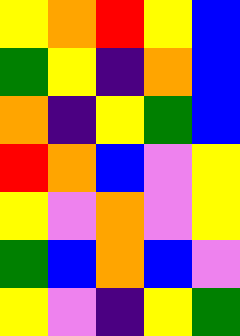[["yellow", "orange", "red", "yellow", "blue"], ["green", "yellow", "indigo", "orange", "blue"], ["orange", "indigo", "yellow", "green", "blue"], ["red", "orange", "blue", "violet", "yellow"], ["yellow", "violet", "orange", "violet", "yellow"], ["green", "blue", "orange", "blue", "violet"], ["yellow", "violet", "indigo", "yellow", "green"]]